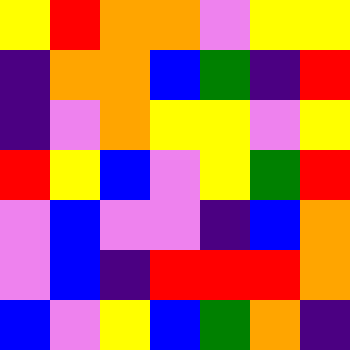[["yellow", "red", "orange", "orange", "violet", "yellow", "yellow"], ["indigo", "orange", "orange", "blue", "green", "indigo", "red"], ["indigo", "violet", "orange", "yellow", "yellow", "violet", "yellow"], ["red", "yellow", "blue", "violet", "yellow", "green", "red"], ["violet", "blue", "violet", "violet", "indigo", "blue", "orange"], ["violet", "blue", "indigo", "red", "red", "red", "orange"], ["blue", "violet", "yellow", "blue", "green", "orange", "indigo"]]